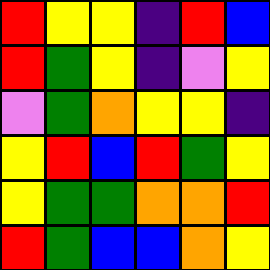[["red", "yellow", "yellow", "indigo", "red", "blue"], ["red", "green", "yellow", "indigo", "violet", "yellow"], ["violet", "green", "orange", "yellow", "yellow", "indigo"], ["yellow", "red", "blue", "red", "green", "yellow"], ["yellow", "green", "green", "orange", "orange", "red"], ["red", "green", "blue", "blue", "orange", "yellow"]]